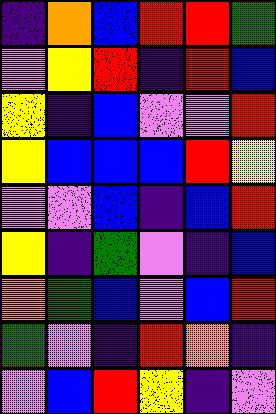[["indigo", "orange", "blue", "red", "red", "green"], ["violet", "yellow", "red", "indigo", "red", "blue"], ["yellow", "indigo", "blue", "violet", "violet", "red"], ["yellow", "blue", "blue", "blue", "red", "yellow"], ["violet", "violet", "blue", "indigo", "blue", "red"], ["yellow", "indigo", "green", "violet", "indigo", "blue"], ["orange", "green", "blue", "violet", "blue", "red"], ["green", "violet", "indigo", "red", "orange", "indigo"], ["violet", "blue", "red", "yellow", "indigo", "violet"]]